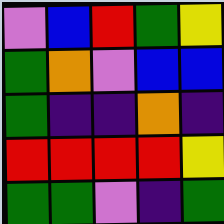[["violet", "blue", "red", "green", "yellow"], ["green", "orange", "violet", "blue", "blue"], ["green", "indigo", "indigo", "orange", "indigo"], ["red", "red", "red", "red", "yellow"], ["green", "green", "violet", "indigo", "green"]]